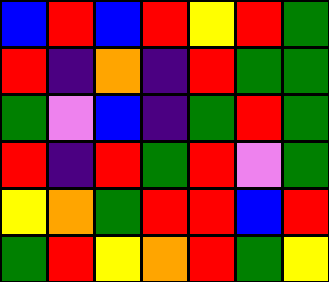[["blue", "red", "blue", "red", "yellow", "red", "green"], ["red", "indigo", "orange", "indigo", "red", "green", "green"], ["green", "violet", "blue", "indigo", "green", "red", "green"], ["red", "indigo", "red", "green", "red", "violet", "green"], ["yellow", "orange", "green", "red", "red", "blue", "red"], ["green", "red", "yellow", "orange", "red", "green", "yellow"]]